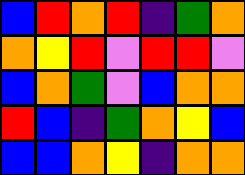[["blue", "red", "orange", "red", "indigo", "green", "orange"], ["orange", "yellow", "red", "violet", "red", "red", "violet"], ["blue", "orange", "green", "violet", "blue", "orange", "orange"], ["red", "blue", "indigo", "green", "orange", "yellow", "blue"], ["blue", "blue", "orange", "yellow", "indigo", "orange", "orange"]]